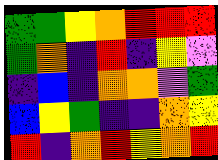[["green", "green", "yellow", "orange", "red", "red", "red"], ["green", "orange", "indigo", "red", "indigo", "yellow", "violet"], ["indigo", "blue", "indigo", "orange", "orange", "violet", "green"], ["blue", "yellow", "green", "indigo", "indigo", "orange", "yellow"], ["red", "indigo", "orange", "red", "yellow", "orange", "red"]]